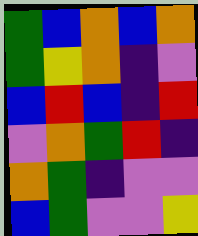[["green", "blue", "orange", "blue", "orange"], ["green", "yellow", "orange", "indigo", "violet"], ["blue", "red", "blue", "indigo", "red"], ["violet", "orange", "green", "red", "indigo"], ["orange", "green", "indigo", "violet", "violet"], ["blue", "green", "violet", "violet", "yellow"]]